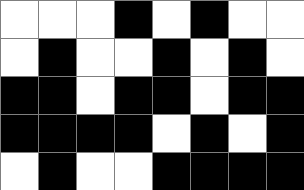[["white", "white", "white", "black", "white", "black", "white", "white"], ["white", "black", "white", "white", "black", "white", "black", "white"], ["black", "black", "white", "black", "black", "white", "black", "black"], ["black", "black", "black", "black", "white", "black", "white", "black"], ["white", "black", "white", "white", "black", "black", "black", "black"]]